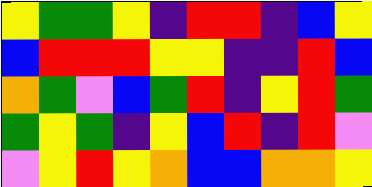[["yellow", "green", "green", "yellow", "indigo", "red", "red", "indigo", "blue", "yellow"], ["blue", "red", "red", "red", "yellow", "yellow", "indigo", "indigo", "red", "blue"], ["orange", "green", "violet", "blue", "green", "red", "indigo", "yellow", "red", "green"], ["green", "yellow", "green", "indigo", "yellow", "blue", "red", "indigo", "red", "violet"], ["violet", "yellow", "red", "yellow", "orange", "blue", "blue", "orange", "orange", "yellow"]]